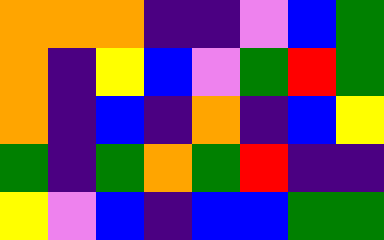[["orange", "orange", "orange", "indigo", "indigo", "violet", "blue", "green"], ["orange", "indigo", "yellow", "blue", "violet", "green", "red", "green"], ["orange", "indigo", "blue", "indigo", "orange", "indigo", "blue", "yellow"], ["green", "indigo", "green", "orange", "green", "red", "indigo", "indigo"], ["yellow", "violet", "blue", "indigo", "blue", "blue", "green", "green"]]